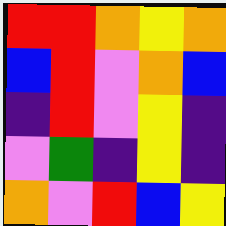[["red", "red", "orange", "yellow", "orange"], ["blue", "red", "violet", "orange", "blue"], ["indigo", "red", "violet", "yellow", "indigo"], ["violet", "green", "indigo", "yellow", "indigo"], ["orange", "violet", "red", "blue", "yellow"]]